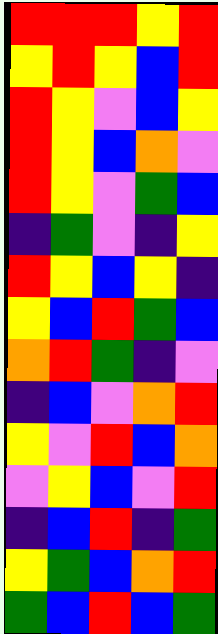[["red", "red", "red", "yellow", "red"], ["yellow", "red", "yellow", "blue", "red"], ["red", "yellow", "violet", "blue", "yellow"], ["red", "yellow", "blue", "orange", "violet"], ["red", "yellow", "violet", "green", "blue"], ["indigo", "green", "violet", "indigo", "yellow"], ["red", "yellow", "blue", "yellow", "indigo"], ["yellow", "blue", "red", "green", "blue"], ["orange", "red", "green", "indigo", "violet"], ["indigo", "blue", "violet", "orange", "red"], ["yellow", "violet", "red", "blue", "orange"], ["violet", "yellow", "blue", "violet", "red"], ["indigo", "blue", "red", "indigo", "green"], ["yellow", "green", "blue", "orange", "red"], ["green", "blue", "red", "blue", "green"]]